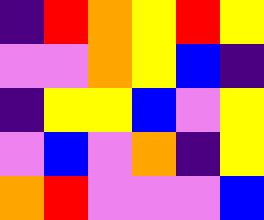[["indigo", "red", "orange", "yellow", "red", "yellow"], ["violet", "violet", "orange", "yellow", "blue", "indigo"], ["indigo", "yellow", "yellow", "blue", "violet", "yellow"], ["violet", "blue", "violet", "orange", "indigo", "yellow"], ["orange", "red", "violet", "violet", "violet", "blue"]]